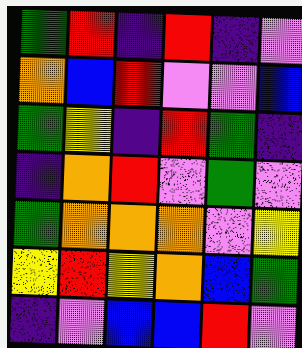[["green", "red", "indigo", "red", "indigo", "violet"], ["orange", "blue", "red", "violet", "violet", "blue"], ["green", "yellow", "indigo", "red", "green", "indigo"], ["indigo", "orange", "red", "violet", "green", "violet"], ["green", "orange", "orange", "orange", "violet", "yellow"], ["yellow", "red", "yellow", "orange", "blue", "green"], ["indigo", "violet", "blue", "blue", "red", "violet"]]